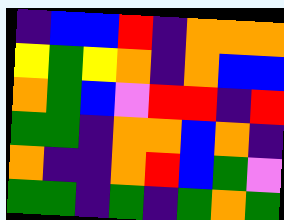[["indigo", "blue", "blue", "red", "indigo", "orange", "orange", "orange"], ["yellow", "green", "yellow", "orange", "indigo", "orange", "blue", "blue"], ["orange", "green", "blue", "violet", "red", "red", "indigo", "red"], ["green", "green", "indigo", "orange", "orange", "blue", "orange", "indigo"], ["orange", "indigo", "indigo", "orange", "red", "blue", "green", "violet"], ["green", "green", "indigo", "green", "indigo", "green", "orange", "green"]]